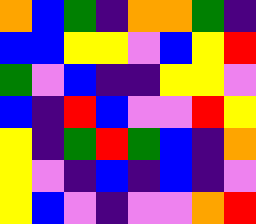[["orange", "blue", "green", "indigo", "orange", "orange", "green", "indigo"], ["blue", "blue", "yellow", "yellow", "violet", "blue", "yellow", "red"], ["green", "violet", "blue", "indigo", "indigo", "yellow", "yellow", "violet"], ["blue", "indigo", "red", "blue", "violet", "violet", "red", "yellow"], ["yellow", "indigo", "green", "red", "green", "blue", "indigo", "orange"], ["yellow", "violet", "indigo", "blue", "indigo", "blue", "indigo", "violet"], ["yellow", "blue", "violet", "indigo", "violet", "violet", "orange", "red"]]